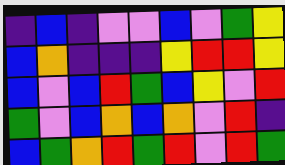[["indigo", "blue", "indigo", "violet", "violet", "blue", "violet", "green", "yellow"], ["blue", "orange", "indigo", "indigo", "indigo", "yellow", "red", "red", "yellow"], ["blue", "violet", "blue", "red", "green", "blue", "yellow", "violet", "red"], ["green", "violet", "blue", "orange", "blue", "orange", "violet", "red", "indigo"], ["blue", "green", "orange", "red", "green", "red", "violet", "red", "green"]]